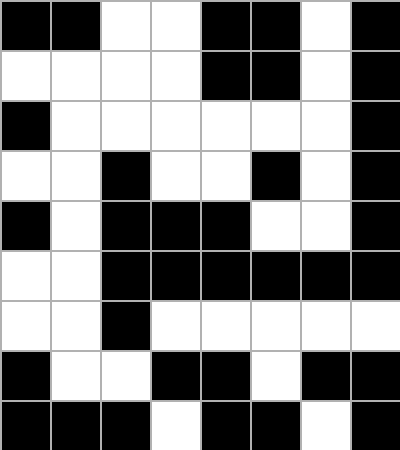[["black", "black", "white", "white", "black", "black", "white", "black"], ["white", "white", "white", "white", "black", "black", "white", "black"], ["black", "white", "white", "white", "white", "white", "white", "black"], ["white", "white", "black", "white", "white", "black", "white", "black"], ["black", "white", "black", "black", "black", "white", "white", "black"], ["white", "white", "black", "black", "black", "black", "black", "black"], ["white", "white", "black", "white", "white", "white", "white", "white"], ["black", "white", "white", "black", "black", "white", "black", "black"], ["black", "black", "black", "white", "black", "black", "white", "black"]]